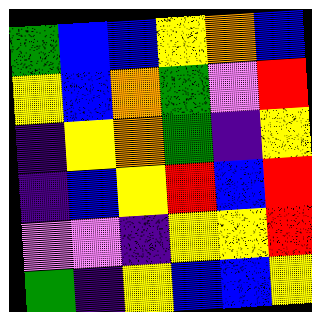[["green", "blue", "blue", "yellow", "orange", "blue"], ["yellow", "blue", "orange", "green", "violet", "red"], ["indigo", "yellow", "orange", "green", "indigo", "yellow"], ["indigo", "blue", "yellow", "red", "blue", "red"], ["violet", "violet", "indigo", "yellow", "yellow", "red"], ["green", "indigo", "yellow", "blue", "blue", "yellow"]]